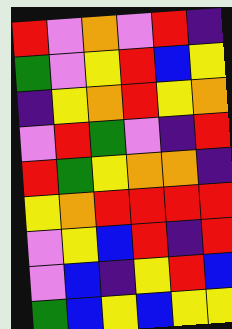[["red", "violet", "orange", "violet", "red", "indigo"], ["green", "violet", "yellow", "red", "blue", "yellow"], ["indigo", "yellow", "orange", "red", "yellow", "orange"], ["violet", "red", "green", "violet", "indigo", "red"], ["red", "green", "yellow", "orange", "orange", "indigo"], ["yellow", "orange", "red", "red", "red", "red"], ["violet", "yellow", "blue", "red", "indigo", "red"], ["violet", "blue", "indigo", "yellow", "red", "blue"], ["green", "blue", "yellow", "blue", "yellow", "yellow"]]